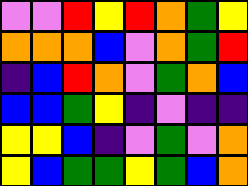[["violet", "violet", "red", "yellow", "red", "orange", "green", "yellow"], ["orange", "orange", "orange", "blue", "violet", "orange", "green", "red"], ["indigo", "blue", "red", "orange", "violet", "green", "orange", "blue"], ["blue", "blue", "green", "yellow", "indigo", "violet", "indigo", "indigo"], ["yellow", "yellow", "blue", "indigo", "violet", "green", "violet", "orange"], ["yellow", "blue", "green", "green", "yellow", "green", "blue", "orange"]]